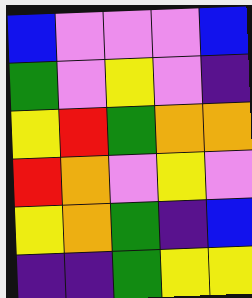[["blue", "violet", "violet", "violet", "blue"], ["green", "violet", "yellow", "violet", "indigo"], ["yellow", "red", "green", "orange", "orange"], ["red", "orange", "violet", "yellow", "violet"], ["yellow", "orange", "green", "indigo", "blue"], ["indigo", "indigo", "green", "yellow", "yellow"]]